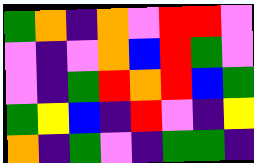[["green", "orange", "indigo", "orange", "violet", "red", "red", "violet"], ["violet", "indigo", "violet", "orange", "blue", "red", "green", "violet"], ["violet", "indigo", "green", "red", "orange", "red", "blue", "green"], ["green", "yellow", "blue", "indigo", "red", "violet", "indigo", "yellow"], ["orange", "indigo", "green", "violet", "indigo", "green", "green", "indigo"]]